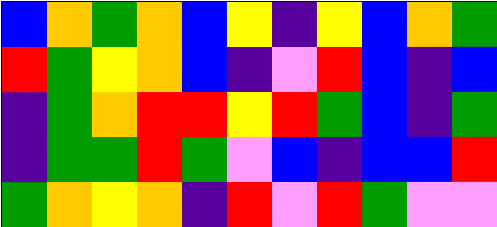[["blue", "orange", "green", "orange", "blue", "yellow", "indigo", "yellow", "blue", "orange", "green"], ["red", "green", "yellow", "orange", "blue", "indigo", "violet", "red", "blue", "indigo", "blue"], ["indigo", "green", "orange", "red", "red", "yellow", "red", "green", "blue", "indigo", "green"], ["indigo", "green", "green", "red", "green", "violet", "blue", "indigo", "blue", "blue", "red"], ["green", "orange", "yellow", "orange", "indigo", "red", "violet", "red", "green", "violet", "violet"]]